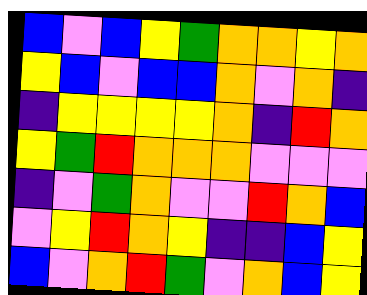[["blue", "violet", "blue", "yellow", "green", "orange", "orange", "yellow", "orange"], ["yellow", "blue", "violet", "blue", "blue", "orange", "violet", "orange", "indigo"], ["indigo", "yellow", "yellow", "yellow", "yellow", "orange", "indigo", "red", "orange"], ["yellow", "green", "red", "orange", "orange", "orange", "violet", "violet", "violet"], ["indigo", "violet", "green", "orange", "violet", "violet", "red", "orange", "blue"], ["violet", "yellow", "red", "orange", "yellow", "indigo", "indigo", "blue", "yellow"], ["blue", "violet", "orange", "red", "green", "violet", "orange", "blue", "yellow"]]